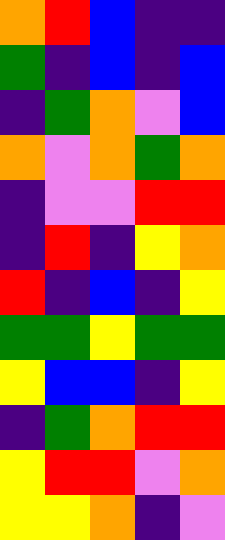[["orange", "red", "blue", "indigo", "indigo"], ["green", "indigo", "blue", "indigo", "blue"], ["indigo", "green", "orange", "violet", "blue"], ["orange", "violet", "orange", "green", "orange"], ["indigo", "violet", "violet", "red", "red"], ["indigo", "red", "indigo", "yellow", "orange"], ["red", "indigo", "blue", "indigo", "yellow"], ["green", "green", "yellow", "green", "green"], ["yellow", "blue", "blue", "indigo", "yellow"], ["indigo", "green", "orange", "red", "red"], ["yellow", "red", "red", "violet", "orange"], ["yellow", "yellow", "orange", "indigo", "violet"]]